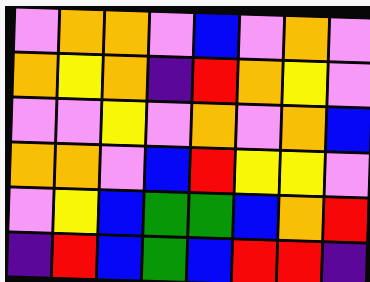[["violet", "orange", "orange", "violet", "blue", "violet", "orange", "violet"], ["orange", "yellow", "orange", "indigo", "red", "orange", "yellow", "violet"], ["violet", "violet", "yellow", "violet", "orange", "violet", "orange", "blue"], ["orange", "orange", "violet", "blue", "red", "yellow", "yellow", "violet"], ["violet", "yellow", "blue", "green", "green", "blue", "orange", "red"], ["indigo", "red", "blue", "green", "blue", "red", "red", "indigo"]]